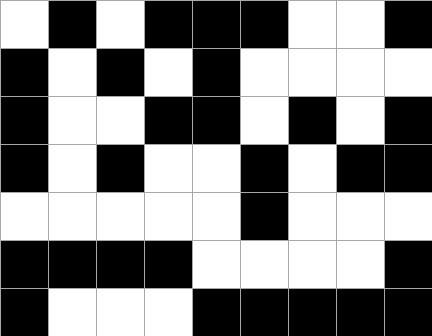[["white", "black", "white", "black", "black", "black", "white", "white", "black"], ["black", "white", "black", "white", "black", "white", "white", "white", "white"], ["black", "white", "white", "black", "black", "white", "black", "white", "black"], ["black", "white", "black", "white", "white", "black", "white", "black", "black"], ["white", "white", "white", "white", "white", "black", "white", "white", "white"], ["black", "black", "black", "black", "white", "white", "white", "white", "black"], ["black", "white", "white", "white", "black", "black", "black", "black", "black"]]